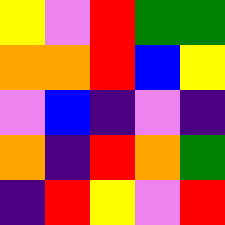[["yellow", "violet", "red", "green", "green"], ["orange", "orange", "red", "blue", "yellow"], ["violet", "blue", "indigo", "violet", "indigo"], ["orange", "indigo", "red", "orange", "green"], ["indigo", "red", "yellow", "violet", "red"]]